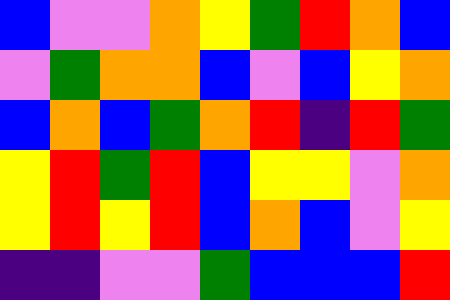[["blue", "violet", "violet", "orange", "yellow", "green", "red", "orange", "blue"], ["violet", "green", "orange", "orange", "blue", "violet", "blue", "yellow", "orange"], ["blue", "orange", "blue", "green", "orange", "red", "indigo", "red", "green"], ["yellow", "red", "green", "red", "blue", "yellow", "yellow", "violet", "orange"], ["yellow", "red", "yellow", "red", "blue", "orange", "blue", "violet", "yellow"], ["indigo", "indigo", "violet", "violet", "green", "blue", "blue", "blue", "red"]]